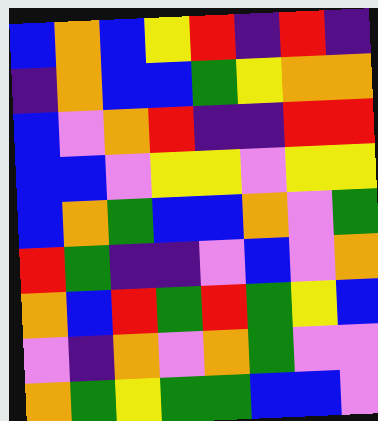[["blue", "orange", "blue", "yellow", "red", "indigo", "red", "indigo"], ["indigo", "orange", "blue", "blue", "green", "yellow", "orange", "orange"], ["blue", "violet", "orange", "red", "indigo", "indigo", "red", "red"], ["blue", "blue", "violet", "yellow", "yellow", "violet", "yellow", "yellow"], ["blue", "orange", "green", "blue", "blue", "orange", "violet", "green"], ["red", "green", "indigo", "indigo", "violet", "blue", "violet", "orange"], ["orange", "blue", "red", "green", "red", "green", "yellow", "blue"], ["violet", "indigo", "orange", "violet", "orange", "green", "violet", "violet"], ["orange", "green", "yellow", "green", "green", "blue", "blue", "violet"]]